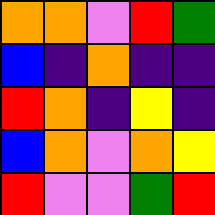[["orange", "orange", "violet", "red", "green"], ["blue", "indigo", "orange", "indigo", "indigo"], ["red", "orange", "indigo", "yellow", "indigo"], ["blue", "orange", "violet", "orange", "yellow"], ["red", "violet", "violet", "green", "red"]]